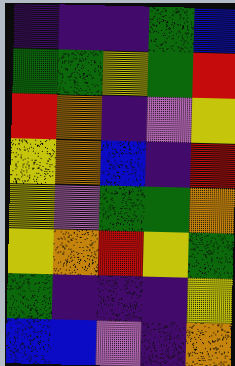[["indigo", "indigo", "indigo", "green", "blue"], ["green", "green", "yellow", "green", "red"], ["red", "orange", "indigo", "violet", "yellow"], ["yellow", "orange", "blue", "indigo", "red"], ["yellow", "violet", "green", "green", "orange"], ["yellow", "orange", "red", "yellow", "green"], ["green", "indigo", "indigo", "indigo", "yellow"], ["blue", "blue", "violet", "indigo", "orange"]]